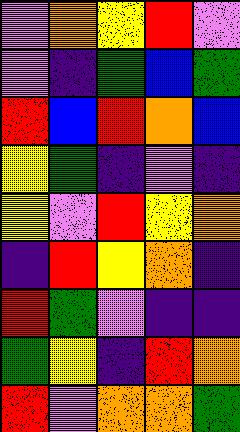[["violet", "orange", "yellow", "red", "violet"], ["violet", "indigo", "green", "blue", "green"], ["red", "blue", "red", "orange", "blue"], ["yellow", "green", "indigo", "violet", "indigo"], ["yellow", "violet", "red", "yellow", "orange"], ["indigo", "red", "yellow", "orange", "indigo"], ["red", "green", "violet", "indigo", "indigo"], ["green", "yellow", "indigo", "red", "orange"], ["red", "violet", "orange", "orange", "green"]]